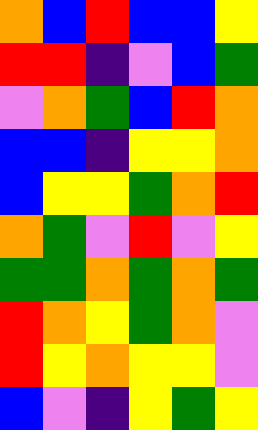[["orange", "blue", "red", "blue", "blue", "yellow"], ["red", "red", "indigo", "violet", "blue", "green"], ["violet", "orange", "green", "blue", "red", "orange"], ["blue", "blue", "indigo", "yellow", "yellow", "orange"], ["blue", "yellow", "yellow", "green", "orange", "red"], ["orange", "green", "violet", "red", "violet", "yellow"], ["green", "green", "orange", "green", "orange", "green"], ["red", "orange", "yellow", "green", "orange", "violet"], ["red", "yellow", "orange", "yellow", "yellow", "violet"], ["blue", "violet", "indigo", "yellow", "green", "yellow"]]